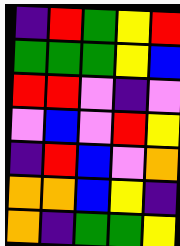[["indigo", "red", "green", "yellow", "red"], ["green", "green", "green", "yellow", "blue"], ["red", "red", "violet", "indigo", "violet"], ["violet", "blue", "violet", "red", "yellow"], ["indigo", "red", "blue", "violet", "orange"], ["orange", "orange", "blue", "yellow", "indigo"], ["orange", "indigo", "green", "green", "yellow"]]